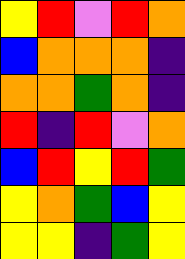[["yellow", "red", "violet", "red", "orange"], ["blue", "orange", "orange", "orange", "indigo"], ["orange", "orange", "green", "orange", "indigo"], ["red", "indigo", "red", "violet", "orange"], ["blue", "red", "yellow", "red", "green"], ["yellow", "orange", "green", "blue", "yellow"], ["yellow", "yellow", "indigo", "green", "yellow"]]